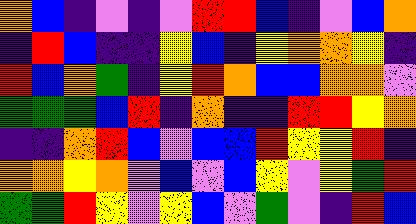[["orange", "blue", "indigo", "violet", "indigo", "violet", "red", "red", "blue", "indigo", "violet", "blue", "orange"], ["indigo", "red", "blue", "indigo", "indigo", "yellow", "blue", "indigo", "yellow", "orange", "orange", "yellow", "indigo"], ["red", "blue", "orange", "green", "indigo", "yellow", "red", "orange", "blue", "blue", "orange", "orange", "violet"], ["green", "green", "green", "blue", "red", "indigo", "orange", "indigo", "indigo", "red", "red", "yellow", "orange"], ["indigo", "indigo", "orange", "red", "blue", "violet", "blue", "blue", "red", "yellow", "yellow", "red", "indigo"], ["orange", "orange", "yellow", "orange", "violet", "blue", "violet", "blue", "yellow", "violet", "yellow", "green", "red"], ["green", "green", "red", "yellow", "violet", "yellow", "blue", "violet", "green", "violet", "indigo", "red", "blue"]]